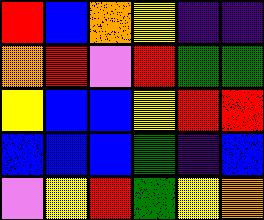[["red", "blue", "orange", "yellow", "indigo", "indigo"], ["orange", "red", "violet", "red", "green", "green"], ["yellow", "blue", "blue", "yellow", "red", "red"], ["blue", "blue", "blue", "green", "indigo", "blue"], ["violet", "yellow", "red", "green", "yellow", "orange"]]